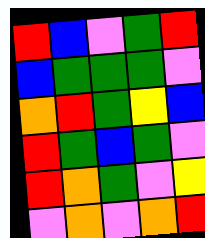[["red", "blue", "violet", "green", "red"], ["blue", "green", "green", "green", "violet"], ["orange", "red", "green", "yellow", "blue"], ["red", "green", "blue", "green", "violet"], ["red", "orange", "green", "violet", "yellow"], ["violet", "orange", "violet", "orange", "red"]]